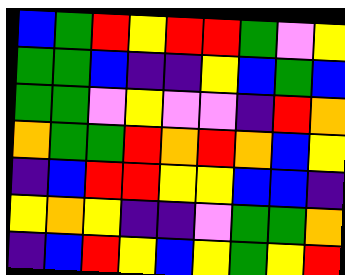[["blue", "green", "red", "yellow", "red", "red", "green", "violet", "yellow"], ["green", "green", "blue", "indigo", "indigo", "yellow", "blue", "green", "blue"], ["green", "green", "violet", "yellow", "violet", "violet", "indigo", "red", "orange"], ["orange", "green", "green", "red", "orange", "red", "orange", "blue", "yellow"], ["indigo", "blue", "red", "red", "yellow", "yellow", "blue", "blue", "indigo"], ["yellow", "orange", "yellow", "indigo", "indigo", "violet", "green", "green", "orange"], ["indigo", "blue", "red", "yellow", "blue", "yellow", "green", "yellow", "red"]]